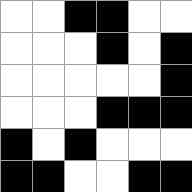[["white", "white", "black", "black", "white", "white"], ["white", "white", "white", "black", "white", "black"], ["white", "white", "white", "white", "white", "black"], ["white", "white", "white", "black", "black", "black"], ["black", "white", "black", "white", "white", "white"], ["black", "black", "white", "white", "black", "black"]]